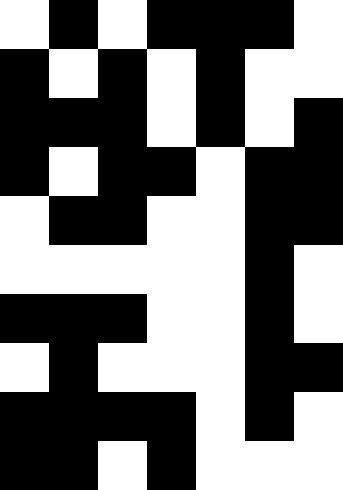[["white", "black", "white", "black", "black", "black", "white"], ["black", "white", "black", "white", "black", "white", "white"], ["black", "black", "black", "white", "black", "white", "black"], ["black", "white", "black", "black", "white", "black", "black"], ["white", "black", "black", "white", "white", "black", "black"], ["white", "white", "white", "white", "white", "black", "white"], ["black", "black", "black", "white", "white", "black", "white"], ["white", "black", "white", "white", "white", "black", "black"], ["black", "black", "black", "black", "white", "black", "white"], ["black", "black", "white", "black", "white", "white", "white"]]